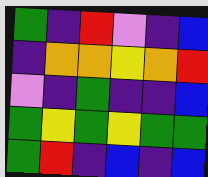[["green", "indigo", "red", "violet", "indigo", "blue"], ["indigo", "orange", "orange", "yellow", "orange", "red"], ["violet", "indigo", "green", "indigo", "indigo", "blue"], ["green", "yellow", "green", "yellow", "green", "green"], ["green", "red", "indigo", "blue", "indigo", "blue"]]